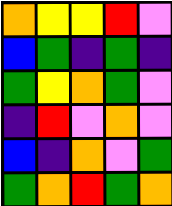[["orange", "yellow", "yellow", "red", "violet"], ["blue", "green", "indigo", "green", "indigo"], ["green", "yellow", "orange", "green", "violet"], ["indigo", "red", "violet", "orange", "violet"], ["blue", "indigo", "orange", "violet", "green"], ["green", "orange", "red", "green", "orange"]]